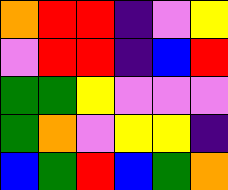[["orange", "red", "red", "indigo", "violet", "yellow"], ["violet", "red", "red", "indigo", "blue", "red"], ["green", "green", "yellow", "violet", "violet", "violet"], ["green", "orange", "violet", "yellow", "yellow", "indigo"], ["blue", "green", "red", "blue", "green", "orange"]]